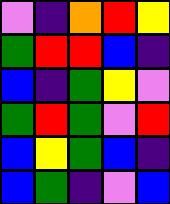[["violet", "indigo", "orange", "red", "yellow"], ["green", "red", "red", "blue", "indigo"], ["blue", "indigo", "green", "yellow", "violet"], ["green", "red", "green", "violet", "red"], ["blue", "yellow", "green", "blue", "indigo"], ["blue", "green", "indigo", "violet", "blue"]]